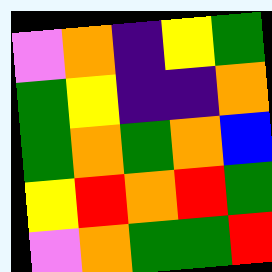[["violet", "orange", "indigo", "yellow", "green"], ["green", "yellow", "indigo", "indigo", "orange"], ["green", "orange", "green", "orange", "blue"], ["yellow", "red", "orange", "red", "green"], ["violet", "orange", "green", "green", "red"]]